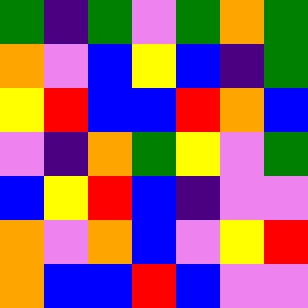[["green", "indigo", "green", "violet", "green", "orange", "green"], ["orange", "violet", "blue", "yellow", "blue", "indigo", "green"], ["yellow", "red", "blue", "blue", "red", "orange", "blue"], ["violet", "indigo", "orange", "green", "yellow", "violet", "green"], ["blue", "yellow", "red", "blue", "indigo", "violet", "violet"], ["orange", "violet", "orange", "blue", "violet", "yellow", "red"], ["orange", "blue", "blue", "red", "blue", "violet", "violet"]]